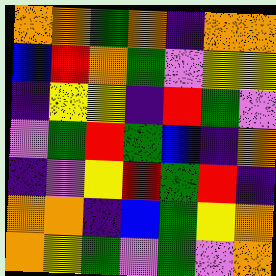[["orange", "orange", "green", "orange", "indigo", "orange", "orange"], ["blue", "red", "orange", "green", "violet", "yellow", "yellow"], ["indigo", "yellow", "yellow", "indigo", "red", "green", "violet"], ["violet", "green", "red", "green", "blue", "indigo", "orange"], ["indigo", "violet", "yellow", "red", "green", "red", "indigo"], ["orange", "orange", "indigo", "blue", "green", "yellow", "orange"], ["orange", "yellow", "green", "violet", "green", "violet", "orange"]]